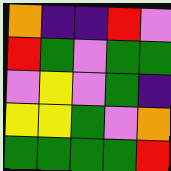[["orange", "indigo", "indigo", "red", "violet"], ["red", "green", "violet", "green", "green"], ["violet", "yellow", "violet", "green", "indigo"], ["yellow", "yellow", "green", "violet", "orange"], ["green", "green", "green", "green", "red"]]